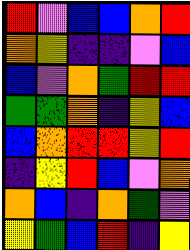[["red", "violet", "blue", "blue", "orange", "red"], ["orange", "yellow", "indigo", "indigo", "violet", "blue"], ["blue", "violet", "orange", "green", "red", "red"], ["green", "green", "orange", "indigo", "yellow", "blue"], ["blue", "orange", "red", "red", "yellow", "red"], ["indigo", "yellow", "red", "blue", "violet", "orange"], ["orange", "blue", "indigo", "orange", "green", "violet"], ["yellow", "green", "blue", "red", "indigo", "yellow"]]